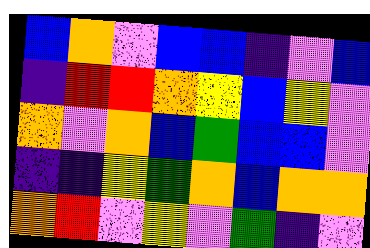[["blue", "orange", "violet", "blue", "blue", "indigo", "violet", "blue"], ["indigo", "red", "red", "orange", "yellow", "blue", "yellow", "violet"], ["orange", "violet", "orange", "blue", "green", "blue", "blue", "violet"], ["indigo", "indigo", "yellow", "green", "orange", "blue", "orange", "orange"], ["orange", "red", "violet", "yellow", "violet", "green", "indigo", "violet"]]